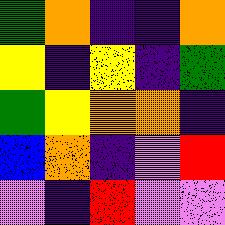[["green", "orange", "indigo", "indigo", "orange"], ["yellow", "indigo", "yellow", "indigo", "green"], ["green", "yellow", "orange", "orange", "indigo"], ["blue", "orange", "indigo", "violet", "red"], ["violet", "indigo", "red", "violet", "violet"]]